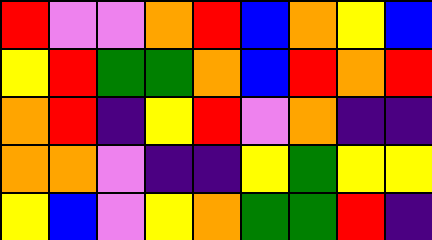[["red", "violet", "violet", "orange", "red", "blue", "orange", "yellow", "blue"], ["yellow", "red", "green", "green", "orange", "blue", "red", "orange", "red"], ["orange", "red", "indigo", "yellow", "red", "violet", "orange", "indigo", "indigo"], ["orange", "orange", "violet", "indigo", "indigo", "yellow", "green", "yellow", "yellow"], ["yellow", "blue", "violet", "yellow", "orange", "green", "green", "red", "indigo"]]